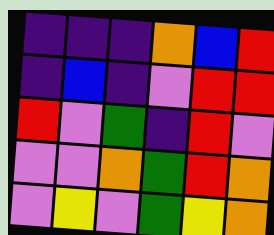[["indigo", "indigo", "indigo", "orange", "blue", "red"], ["indigo", "blue", "indigo", "violet", "red", "red"], ["red", "violet", "green", "indigo", "red", "violet"], ["violet", "violet", "orange", "green", "red", "orange"], ["violet", "yellow", "violet", "green", "yellow", "orange"]]